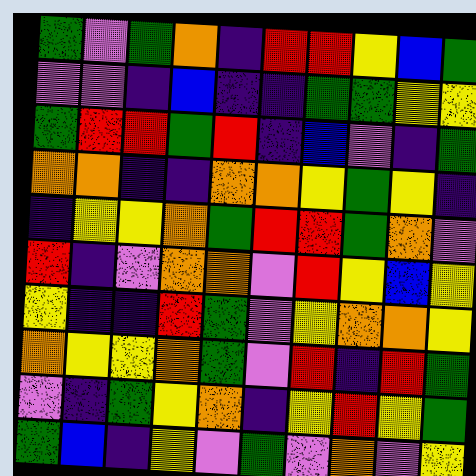[["green", "violet", "green", "orange", "indigo", "red", "red", "yellow", "blue", "green"], ["violet", "violet", "indigo", "blue", "indigo", "indigo", "green", "green", "yellow", "yellow"], ["green", "red", "red", "green", "red", "indigo", "blue", "violet", "indigo", "green"], ["orange", "orange", "indigo", "indigo", "orange", "orange", "yellow", "green", "yellow", "indigo"], ["indigo", "yellow", "yellow", "orange", "green", "red", "red", "green", "orange", "violet"], ["red", "indigo", "violet", "orange", "orange", "violet", "red", "yellow", "blue", "yellow"], ["yellow", "indigo", "indigo", "red", "green", "violet", "yellow", "orange", "orange", "yellow"], ["orange", "yellow", "yellow", "orange", "green", "violet", "red", "indigo", "red", "green"], ["violet", "indigo", "green", "yellow", "orange", "indigo", "yellow", "red", "yellow", "green"], ["green", "blue", "indigo", "yellow", "violet", "green", "violet", "orange", "violet", "yellow"]]